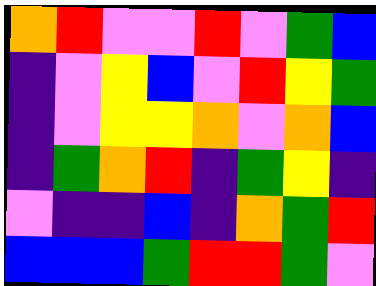[["orange", "red", "violet", "violet", "red", "violet", "green", "blue"], ["indigo", "violet", "yellow", "blue", "violet", "red", "yellow", "green"], ["indigo", "violet", "yellow", "yellow", "orange", "violet", "orange", "blue"], ["indigo", "green", "orange", "red", "indigo", "green", "yellow", "indigo"], ["violet", "indigo", "indigo", "blue", "indigo", "orange", "green", "red"], ["blue", "blue", "blue", "green", "red", "red", "green", "violet"]]